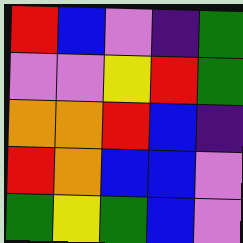[["red", "blue", "violet", "indigo", "green"], ["violet", "violet", "yellow", "red", "green"], ["orange", "orange", "red", "blue", "indigo"], ["red", "orange", "blue", "blue", "violet"], ["green", "yellow", "green", "blue", "violet"]]